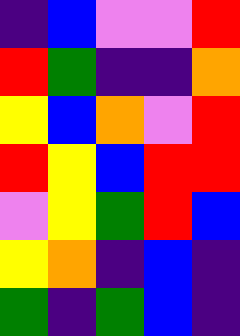[["indigo", "blue", "violet", "violet", "red"], ["red", "green", "indigo", "indigo", "orange"], ["yellow", "blue", "orange", "violet", "red"], ["red", "yellow", "blue", "red", "red"], ["violet", "yellow", "green", "red", "blue"], ["yellow", "orange", "indigo", "blue", "indigo"], ["green", "indigo", "green", "blue", "indigo"]]